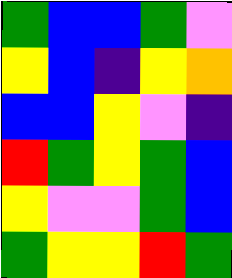[["green", "blue", "blue", "green", "violet"], ["yellow", "blue", "indigo", "yellow", "orange"], ["blue", "blue", "yellow", "violet", "indigo"], ["red", "green", "yellow", "green", "blue"], ["yellow", "violet", "violet", "green", "blue"], ["green", "yellow", "yellow", "red", "green"]]